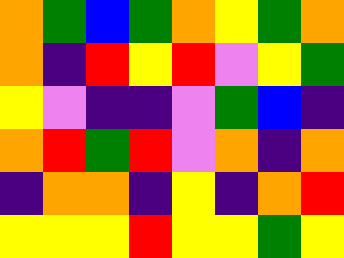[["orange", "green", "blue", "green", "orange", "yellow", "green", "orange"], ["orange", "indigo", "red", "yellow", "red", "violet", "yellow", "green"], ["yellow", "violet", "indigo", "indigo", "violet", "green", "blue", "indigo"], ["orange", "red", "green", "red", "violet", "orange", "indigo", "orange"], ["indigo", "orange", "orange", "indigo", "yellow", "indigo", "orange", "red"], ["yellow", "yellow", "yellow", "red", "yellow", "yellow", "green", "yellow"]]